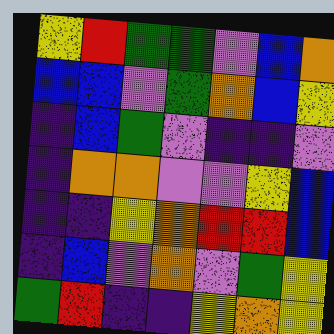[["yellow", "red", "green", "green", "violet", "blue", "orange"], ["blue", "blue", "violet", "green", "orange", "blue", "yellow"], ["indigo", "blue", "green", "violet", "indigo", "indigo", "violet"], ["indigo", "orange", "orange", "violet", "violet", "yellow", "blue"], ["indigo", "indigo", "yellow", "orange", "red", "red", "blue"], ["indigo", "blue", "violet", "orange", "violet", "green", "yellow"], ["green", "red", "indigo", "indigo", "yellow", "orange", "yellow"]]